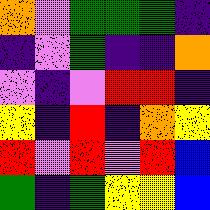[["orange", "violet", "green", "green", "green", "indigo"], ["indigo", "violet", "green", "indigo", "indigo", "orange"], ["violet", "indigo", "violet", "red", "red", "indigo"], ["yellow", "indigo", "red", "indigo", "orange", "yellow"], ["red", "violet", "red", "violet", "red", "blue"], ["green", "indigo", "green", "yellow", "yellow", "blue"]]